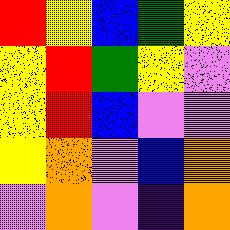[["red", "yellow", "blue", "green", "yellow"], ["yellow", "red", "green", "yellow", "violet"], ["yellow", "red", "blue", "violet", "violet"], ["yellow", "orange", "violet", "blue", "orange"], ["violet", "orange", "violet", "indigo", "orange"]]